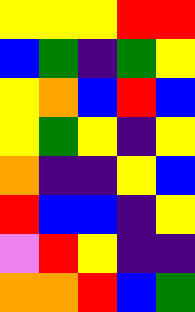[["yellow", "yellow", "yellow", "red", "red"], ["blue", "green", "indigo", "green", "yellow"], ["yellow", "orange", "blue", "red", "blue"], ["yellow", "green", "yellow", "indigo", "yellow"], ["orange", "indigo", "indigo", "yellow", "blue"], ["red", "blue", "blue", "indigo", "yellow"], ["violet", "red", "yellow", "indigo", "indigo"], ["orange", "orange", "red", "blue", "green"]]